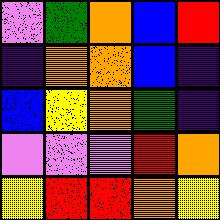[["violet", "green", "orange", "blue", "red"], ["indigo", "orange", "orange", "blue", "indigo"], ["blue", "yellow", "orange", "green", "indigo"], ["violet", "violet", "violet", "red", "orange"], ["yellow", "red", "red", "orange", "yellow"]]